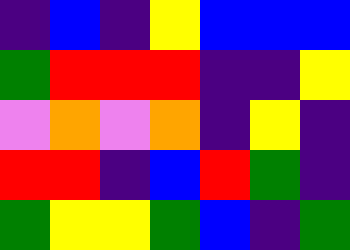[["indigo", "blue", "indigo", "yellow", "blue", "blue", "blue"], ["green", "red", "red", "red", "indigo", "indigo", "yellow"], ["violet", "orange", "violet", "orange", "indigo", "yellow", "indigo"], ["red", "red", "indigo", "blue", "red", "green", "indigo"], ["green", "yellow", "yellow", "green", "blue", "indigo", "green"]]